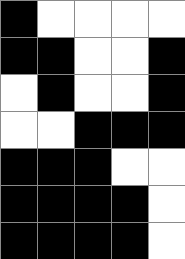[["black", "white", "white", "white", "white"], ["black", "black", "white", "white", "black"], ["white", "black", "white", "white", "black"], ["white", "white", "black", "black", "black"], ["black", "black", "black", "white", "white"], ["black", "black", "black", "black", "white"], ["black", "black", "black", "black", "white"]]